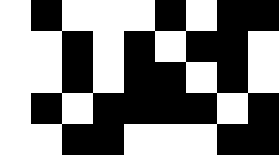[["white", "black", "white", "white", "white", "black", "white", "black", "black"], ["white", "white", "black", "white", "black", "white", "black", "black", "white"], ["white", "white", "black", "white", "black", "black", "white", "black", "white"], ["white", "black", "white", "black", "black", "black", "black", "white", "black"], ["white", "white", "black", "black", "white", "white", "white", "black", "black"]]